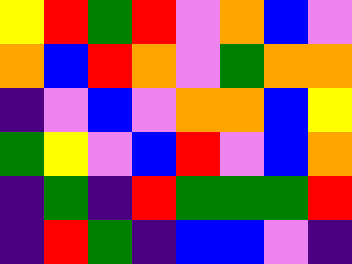[["yellow", "red", "green", "red", "violet", "orange", "blue", "violet"], ["orange", "blue", "red", "orange", "violet", "green", "orange", "orange"], ["indigo", "violet", "blue", "violet", "orange", "orange", "blue", "yellow"], ["green", "yellow", "violet", "blue", "red", "violet", "blue", "orange"], ["indigo", "green", "indigo", "red", "green", "green", "green", "red"], ["indigo", "red", "green", "indigo", "blue", "blue", "violet", "indigo"]]